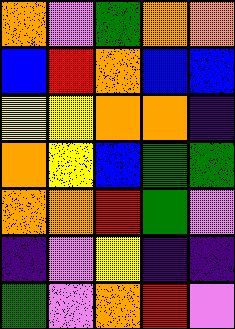[["orange", "violet", "green", "orange", "orange"], ["blue", "red", "orange", "blue", "blue"], ["yellow", "yellow", "orange", "orange", "indigo"], ["orange", "yellow", "blue", "green", "green"], ["orange", "orange", "red", "green", "violet"], ["indigo", "violet", "yellow", "indigo", "indigo"], ["green", "violet", "orange", "red", "violet"]]